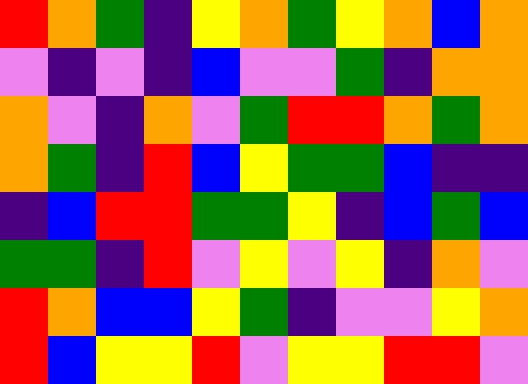[["red", "orange", "green", "indigo", "yellow", "orange", "green", "yellow", "orange", "blue", "orange"], ["violet", "indigo", "violet", "indigo", "blue", "violet", "violet", "green", "indigo", "orange", "orange"], ["orange", "violet", "indigo", "orange", "violet", "green", "red", "red", "orange", "green", "orange"], ["orange", "green", "indigo", "red", "blue", "yellow", "green", "green", "blue", "indigo", "indigo"], ["indigo", "blue", "red", "red", "green", "green", "yellow", "indigo", "blue", "green", "blue"], ["green", "green", "indigo", "red", "violet", "yellow", "violet", "yellow", "indigo", "orange", "violet"], ["red", "orange", "blue", "blue", "yellow", "green", "indigo", "violet", "violet", "yellow", "orange"], ["red", "blue", "yellow", "yellow", "red", "violet", "yellow", "yellow", "red", "red", "violet"]]